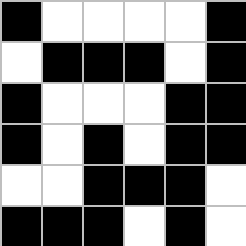[["black", "white", "white", "white", "white", "black"], ["white", "black", "black", "black", "white", "black"], ["black", "white", "white", "white", "black", "black"], ["black", "white", "black", "white", "black", "black"], ["white", "white", "black", "black", "black", "white"], ["black", "black", "black", "white", "black", "white"]]